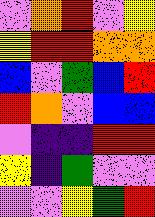[["violet", "orange", "red", "violet", "yellow"], ["yellow", "red", "red", "orange", "orange"], ["blue", "violet", "green", "blue", "red"], ["red", "orange", "violet", "blue", "blue"], ["violet", "indigo", "indigo", "red", "red"], ["yellow", "indigo", "green", "violet", "violet"], ["violet", "violet", "yellow", "green", "red"]]